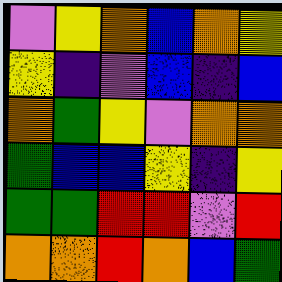[["violet", "yellow", "orange", "blue", "orange", "yellow"], ["yellow", "indigo", "violet", "blue", "indigo", "blue"], ["orange", "green", "yellow", "violet", "orange", "orange"], ["green", "blue", "blue", "yellow", "indigo", "yellow"], ["green", "green", "red", "red", "violet", "red"], ["orange", "orange", "red", "orange", "blue", "green"]]